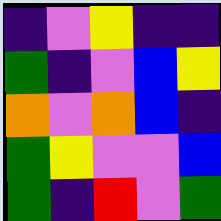[["indigo", "violet", "yellow", "indigo", "indigo"], ["green", "indigo", "violet", "blue", "yellow"], ["orange", "violet", "orange", "blue", "indigo"], ["green", "yellow", "violet", "violet", "blue"], ["green", "indigo", "red", "violet", "green"]]